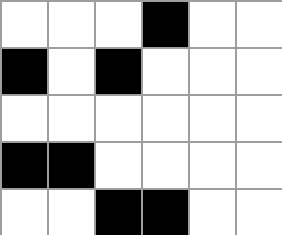[["white", "white", "white", "black", "white", "white"], ["black", "white", "black", "white", "white", "white"], ["white", "white", "white", "white", "white", "white"], ["black", "black", "white", "white", "white", "white"], ["white", "white", "black", "black", "white", "white"]]